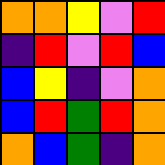[["orange", "orange", "yellow", "violet", "red"], ["indigo", "red", "violet", "red", "blue"], ["blue", "yellow", "indigo", "violet", "orange"], ["blue", "red", "green", "red", "orange"], ["orange", "blue", "green", "indigo", "orange"]]